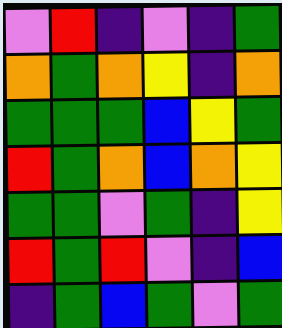[["violet", "red", "indigo", "violet", "indigo", "green"], ["orange", "green", "orange", "yellow", "indigo", "orange"], ["green", "green", "green", "blue", "yellow", "green"], ["red", "green", "orange", "blue", "orange", "yellow"], ["green", "green", "violet", "green", "indigo", "yellow"], ["red", "green", "red", "violet", "indigo", "blue"], ["indigo", "green", "blue", "green", "violet", "green"]]